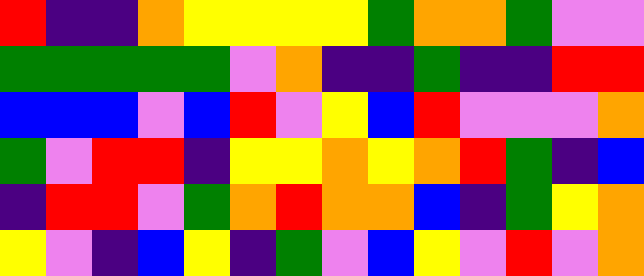[["red", "indigo", "indigo", "orange", "yellow", "yellow", "yellow", "yellow", "green", "orange", "orange", "green", "violet", "violet"], ["green", "green", "green", "green", "green", "violet", "orange", "indigo", "indigo", "green", "indigo", "indigo", "red", "red"], ["blue", "blue", "blue", "violet", "blue", "red", "violet", "yellow", "blue", "red", "violet", "violet", "violet", "orange"], ["green", "violet", "red", "red", "indigo", "yellow", "yellow", "orange", "yellow", "orange", "red", "green", "indigo", "blue"], ["indigo", "red", "red", "violet", "green", "orange", "red", "orange", "orange", "blue", "indigo", "green", "yellow", "orange"], ["yellow", "violet", "indigo", "blue", "yellow", "indigo", "green", "violet", "blue", "yellow", "violet", "red", "violet", "orange"]]